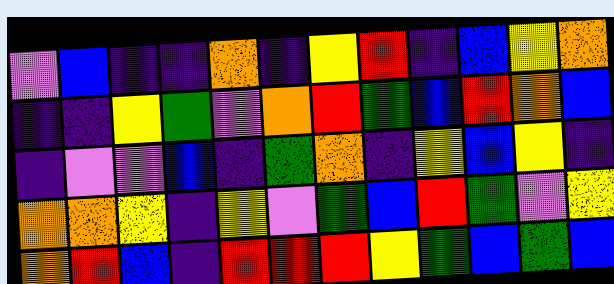[["violet", "blue", "indigo", "indigo", "orange", "indigo", "yellow", "red", "indigo", "blue", "yellow", "orange"], ["indigo", "indigo", "yellow", "green", "violet", "orange", "red", "green", "blue", "red", "orange", "blue"], ["indigo", "violet", "violet", "blue", "indigo", "green", "orange", "indigo", "yellow", "blue", "yellow", "indigo"], ["orange", "orange", "yellow", "indigo", "yellow", "violet", "green", "blue", "red", "green", "violet", "yellow"], ["orange", "red", "blue", "indigo", "red", "red", "red", "yellow", "green", "blue", "green", "blue"]]